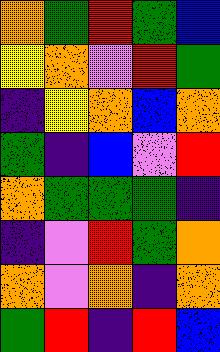[["orange", "green", "red", "green", "blue"], ["yellow", "orange", "violet", "red", "green"], ["indigo", "yellow", "orange", "blue", "orange"], ["green", "indigo", "blue", "violet", "red"], ["orange", "green", "green", "green", "indigo"], ["indigo", "violet", "red", "green", "orange"], ["orange", "violet", "orange", "indigo", "orange"], ["green", "red", "indigo", "red", "blue"]]